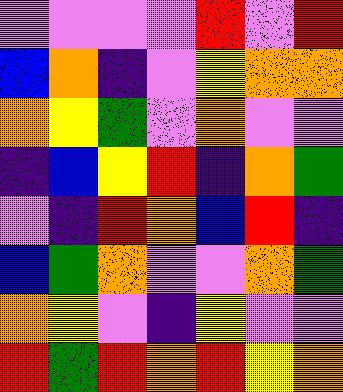[["violet", "violet", "violet", "violet", "red", "violet", "red"], ["blue", "orange", "indigo", "violet", "yellow", "orange", "orange"], ["orange", "yellow", "green", "violet", "orange", "violet", "violet"], ["indigo", "blue", "yellow", "red", "indigo", "orange", "green"], ["violet", "indigo", "red", "orange", "blue", "red", "indigo"], ["blue", "green", "orange", "violet", "violet", "orange", "green"], ["orange", "yellow", "violet", "indigo", "yellow", "violet", "violet"], ["red", "green", "red", "orange", "red", "yellow", "orange"]]